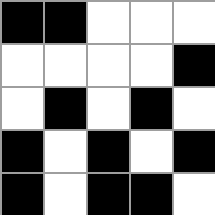[["black", "black", "white", "white", "white"], ["white", "white", "white", "white", "black"], ["white", "black", "white", "black", "white"], ["black", "white", "black", "white", "black"], ["black", "white", "black", "black", "white"]]